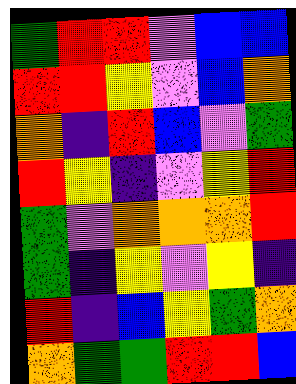[["green", "red", "red", "violet", "blue", "blue"], ["red", "red", "yellow", "violet", "blue", "orange"], ["orange", "indigo", "red", "blue", "violet", "green"], ["red", "yellow", "indigo", "violet", "yellow", "red"], ["green", "violet", "orange", "orange", "orange", "red"], ["green", "indigo", "yellow", "violet", "yellow", "indigo"], ["red", "indigo", "blue", "yellow", "green", "orange"], ["orange", "green", "green", "red", "red", "blue"]]